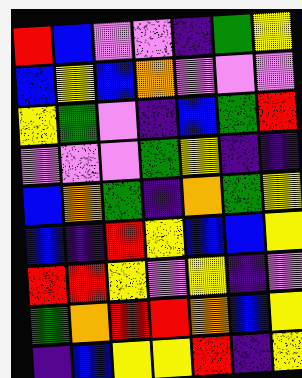[["red", "blue", "violet", "violet", "indigo", "green", "yellow"], ["blue", "yellow", "blue", "orange", "violet", "violet", "violet"], ["yellow", "green", "violet", "indigo", "blue", "green", "red"], ["violet", "violet", "violet", "green", "yellow", "indigo", "indigo"], ["blue", "orange", "green", "indigo", "orange", "green", "yellow"], ["blue", "indigo", "red", "yellow", "blue", "blue", "yellow"], ["red", "red", "yellow", "violet", "yellow", "indigo", "violet"], ["green", "orange", "red", "red", "orange", "blue", "yellow"], ["indigo", "blue", "yellow", "yellow", "red", "indigo", "yellow"]]